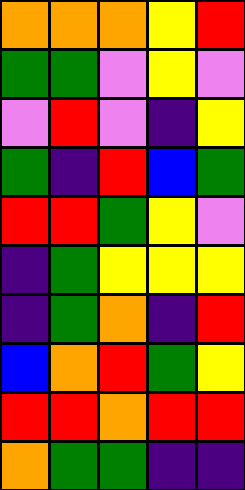[["orange", "orange", "orange", "yellow", "red"], ["green", "green", "violet", "yellow", "violet"], ["violet", "red", "violet", "indigo", "yellow"], ["green", "indigo", "red", "blue", "green"], ["red", "red", "green", "yellow", "violet"], ["indigo", "green", "yellow", "yellow", "yellow"], ["indigo", "green", "orange", "indigo", "red"], ["blue", "orange", "red", "green", "yellow"], ["red", "red", "orange", "red", "red"], ["orange", "green", "green", "indigo", "indigo"]]